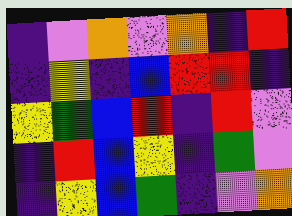[["indigo", "violet", "orange", "violet", "orange", "indigo", "red"], ["indigo", "yellow", "indigo", "blue", "red", "red", "indigo"], ["yellow", "green", "blue", "red", "indigo", "red", "violet"], ["indigo", "red", "blue", "yellow", "indigo", "green", "violet"], ["indigo", "yellow", "blue", "green", "indigo", "violet", "orange"]]